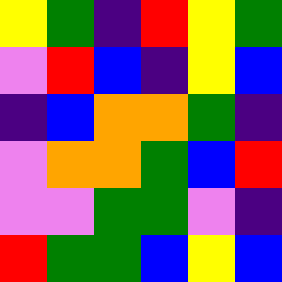[["yellow", "green", "indigo", "red", "yellow", "green"], ["violet", "red", "blue", "indigo", "yellow", "blue"], ["indigo", "blue", "orange", "orange", "green", "indigo"], ["violet", "orange", "orange", "green", "blue", "red"], ["violet", "violet", "green", "green", "violet", "indigo"], ["red", "green", "green", "blue", "yellow", "blue"]]